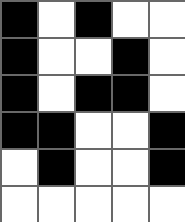[["black", "white", "black", "white", "white"], ["black", "white", "white", "black", "white"], ["black", "white", "black", "black", "white"], ["black", "black", "white", "white", "black"], ["white", "black", "white", "white", "black"], ["white", "white", "white", "white", "white"]]